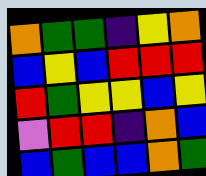[["orange", "green", "green", "indigo", "yellow", "orange"], ["blue", "yellow", "blue", "red", "red", "red"], ["red", "green", "yellow", "yellow", "blue", "yellow"], ["violet", "red", "red", "indigo", "orange", "blue"], ["blue", "green", "blue", "blue", "orange", "green"]]